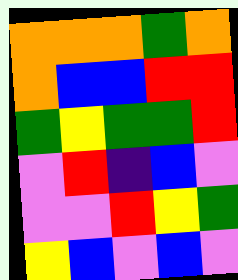[["orange", "orange", "orange", "green", "orange"], ["orange", "blue", "blue", "red", "red"], ["green", "yellow", "green", "green", "red"], ["violet", "red", "indigo", "blue", "violet"], ["violet", "violet", "red", "yellow", "green"], ["yellow", "blue", "violet", "blue", "violet"]]